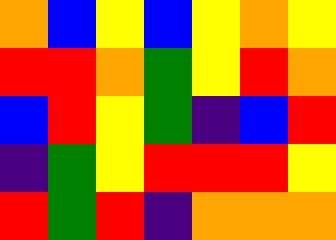[["orange", "blue", "yellow", "blue", "yellow", "orange", "yellow"], ["red", "red", "orange", "green", "yellow", "red", "orange"], ["blue", "red", "yellow", "green", "indigo", "blue", "red"], ["indigo", "green", "yellow", "red", "red", "red", "yellow"], ["red", "green", "red", "indigo", "orange", "orange", "orange"]]